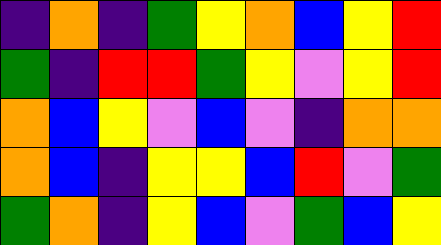[["indigo", "orange", "indigo", "green", "yellow", "orange", "blue", "yellow", "red"], ["green", "indigo", "red", "red", "green", "yellow", "violet", "yellow", "red"], ["orange", "blue", "yellow", "violet", "blue", "violet", "indigo", "orange", "orange"], ["orange", "blue", "indigo", "yellow", "yellow", "blue", "red", "violet", "green"], ["green", "orange", "indigo", "yellow", "blue", "violet", "green", "blue", "yellow"]]